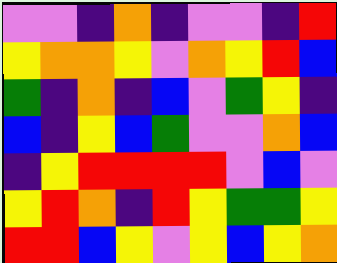[["violet", "violet", "indigo", "orange", "indigo", "violet", "violet", "indigo", "red"], ["yellow", "orange", "orange", "yellow", "violet", "orange", "yellow", "red", "blue"], ["green", "indigo", "orange", "indigo", "blue", "violet", "green", "yellow", "indigo"], ["blue", "indigo", "yellow", "blue", "green", "violet", "violet", "orange", "blue"], ["indigo", "yellow", "red", "red", "red", "red", "violet", "blue", "violet"], ["yellow", "red", "orange", "indigo", "red", "yellow", "green", "green", "yellow"], ["red", "red", "blue", "yellow", "violet", "yellow", "blue", "yellow", "orange"]]